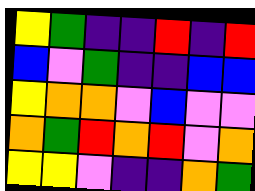[["yellow", "green", "indigo", "indigo", "red", "indigo", "red"], ["blue", "violet", "green", "indigo", "indigo", "blue", "blue"], ["yellow", "orange", "orange", "violet", "blue", "violet", "violet"], ["orange", "green", "red", "orange", "red", "violet", "orange"], ["yellow", "yellow", "violet", "indigo", "indigo", "orange", "green"]]